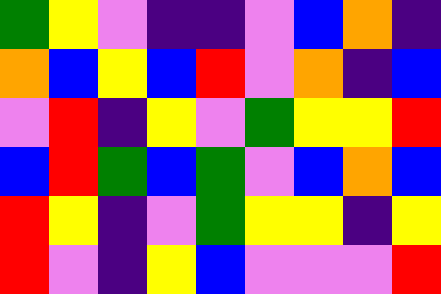[["green", "yellow", "violet", "indigo", "indigo", "violet", "blue", "orange", "indigo"], ["orange", "blue", "yellow", "blue", "red", "violet", "orange", "indigo", "blue"], ["violet", "red", "indigo", "yellow", "violet", "green", "yellow", "yellow", "red"], ["blue", "red", "green", "blue", "green", "violet", "blue", "orange", "blue"], ["red", "yellow", "indigo", "violet", "green", "yellow", "yellow", "indigo", "yellow"], ["red", "violet", "indigo", "yellow", "blue", "violet", "violet", "violet", "red"]]